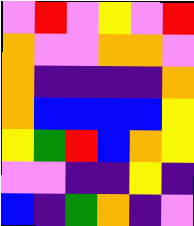[["violet", "red", "violet", "yellow", "violet", "red"], ["orange", "violet", "violet", "orange", "orange", "violet"], ["orange", "indigo", "indigo", "indigo", "indigo", "orange"], ["orange", "blue", "blue", "blue", "blue", "yellow"], ["yellow", "green", "red", "blue", "orange", "yellow"], ["violet", "violet", "indigo", "indigo", "yellow", "indigo"], ["blue", "indigo", "green", "orange", "indigo", "violet"]]